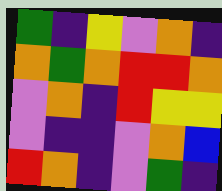[["green", "indigo", "yellow", "violet", "orange", "indigo"], ["orange", "green", "orange", "red", "red", "orange"], ["violet", "orange", "indigo", "red", "yellow", "yellow"], ["violet", "indigo", "indigo", "violet", "orange", "blue"], ["red", "orange", "indigo", "violet", "green", "indigo"]]